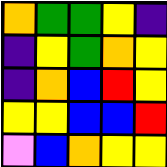[["orange", "green", "green", "yellow", "indigo"], ["indigo", "yellow", "green", "orange", "yellow"], ["indigo", "orange", "blue", "red", "yellow"], ["yellow", "yellow", "blue", "blue", "red"], ["violet", "blue", "orange", "yellow", "yellow"]]